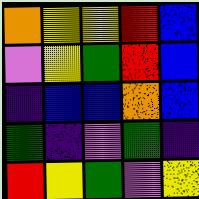[["orange", "yellow", "yellow", "red", "blue"], ["violet", "yellow", "green", "red", "blue"], ["indigo", "blue", "blue", "orange", "blue"], ["green", "indigo", "violet", "green", "indigo"], ["red", "yellow", "green", "violet", "yellow"]]